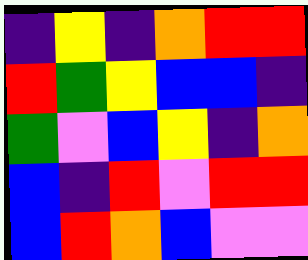[["indigo", "yellow", "indigo", "orange", "red", "red"], ["red", "green", "yellow", "blue", "blue", "indigo"], ["green", "violet", "blue", "yellow", "indigo", "orange"], ["blue", "indigo", "red", "violet", "red", "red"], ["blue", "red", "orange", "blue", "violet", "violet"]]